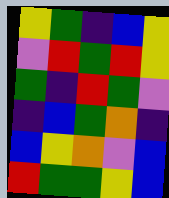[["yellow", "green", "indigo", "blue", "yellow"], ["violet", "red", "green", "red", "yellow"], ["green", "indigo", "red", "green", "violet"], ["indigo", "blue", "green", "orange", "indigo"], ["blue", "yellow", "orange", "violet", "blue"], ["red", "green", "green", "yellow", "blue"]]